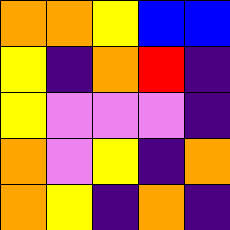[["orange", "orange", "yellow", "blue", "blue"], ["yellow", "indigo", "orange", "red", "indigo"], ["yellow", "violet", "violet", "violet", "indigo"], ["orange", "violet", "yellow", "indigo", "orange"], ["orange", "yellow", "indigo", "orange", "indigo"]]